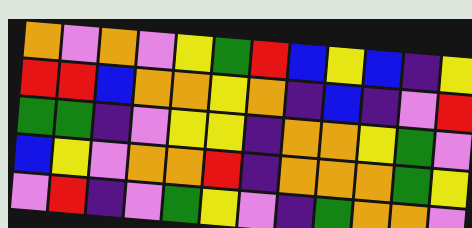[["orange", "violet", "orange", "violet", "yellow", "green", "red", "blue", "yellow", "blue", "indigo", "yellow"], ["red", "red", "blue", "orange", "orange", "yellow", "orange", "indigo", "blue", "indigo", "violet", "red"], ["green", "green", "indigo", "violet", "yellow", "yellow", "indigo", "orange", "orange", "yellow", "green", "violet"], ["blue", "yellow", "violet", "orange", "orange", "red", "indigo", "orange", "orange", "orange", "green", "yellow"], ["violet", "red", "indigo", "violet", "green", "yellow", "violet", "indigo", "green", "orange", "orange", "violet"]]